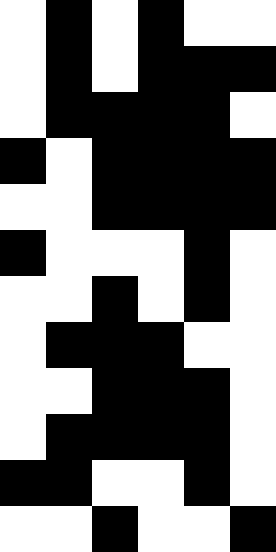[["white", "black", "white", "black", "white", "white"], ["white", "black", "white", "black", "black", "black"], ["white", "black", "black", "black", "black", "white"], ["black", "white", "black", "black", "black", "black"], ["white", "white", "black", "black", "black", "black"], ["black", "white", "white", "white", "black", "white"], ["white", "white", "black", "white", "black", "white"], ["white", "black", "black", "black", "white", "white"], ["white", "white", "black", "black", "black", "white"], ["white", "black", "black", "black", "black", "white"], ["black", "black", "white", "white", "black", "white"], ["white", "white", "black", "white", "white", "black"]]